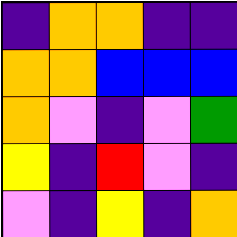[["indigo", "orange", "orange", "indigo", "indigo"], ["orange", "orange", "blue", "blue", "blue"], ["orange", "violet", "indigo", "violet", "green"], ["yellow", "indigo", "red", "violet", "indigo"], ["violet", "indigo", "yellow", "indigo", "orange"]]